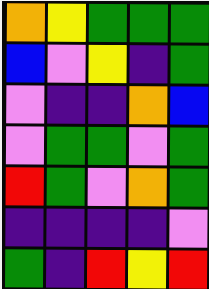[["orange", "yellow", "green", "green", "green"], ["blue", "violet", "yellow", "indigo", "green"], ["violet", "indigo", "indigo", "orange", "blue"], ["violet", "green", "green", "violet", "green"], ["red", "green", "violet", "orange", "green"], ["indigo", "indigo", "indigo", "indigo", "violet"], ["green", "indigo", "red", "yellow", "red"]]